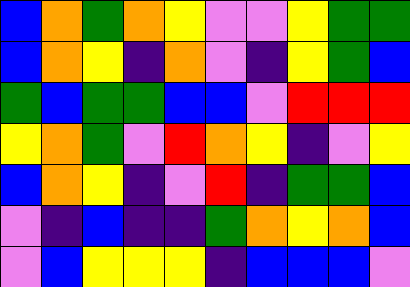[["blue", "orange", "green", "orange", "yellow", "violet", "violet", "yellow", "green", "green"], ["blue", "orange", "yellow", "indigo", "orange", "violet", "indigo", "yellow", "green", "blue"], ["green", "blue", "green", "green", "blue", "blue", "violet", "red", "red", "red"], ["yellow", "orange", "green", "violet", "red", "orange", "yellow", "indigo", "violet", "yellow"], ["blue", "orange", "yellow", "indigo", "violet", "red", "indigo", "green", "green", "blue"], ["violet", "indigo", "blue", "indigo", "indigo", "green", "orange", "yellow", "orange", "blue"], ["violet", "blue", "yellow", "yellow", "yellow", "indigo", "blue", "blue", "blue", "violet"]]